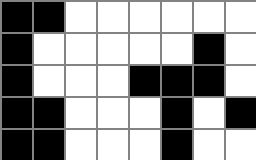[["black", "black", "white", "white", "white", "white", "white", "white"], ["black", "white", "white", "white", "white", "white", "black", "white"], ["black", "white", "white", "white", "black", "black", "black", "white"], ["black", "black", "white", "white", "white", "black", "white", "black"], ["black", "black", "white", "white", "white", "black", "white", "white"]]